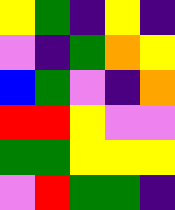[["yellow", "green", "indigo", "yellow", "indigo"], ["violet", "indigo", "green", "orange", "yellow"], ["blue", "green", "violet", "indigo", "orange"], ["red", "red", "yellow", "violet", "violet"], ["green", "green", "yellow", "yellow", "yellow"], ["violet", "red", "green", "green", "indigo"]]